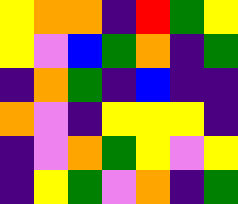[["yellow", "orange", "orange", "indigo", "red", "green", "yellow"], ["yellow", "violet", "blue", "green", "orange", "indigo", "green"], ["indigo", "orange", "green", "indigo", "blue", "indigo", "indigo"], ["orange", "violet", "indigo", "yellow", "yellow", "yellow", "indigo"], ["indigo", "violet", "orange", "green", "yellow", "violet", "yellow"], ["indigo", "yellow", "green", "violet", "orange", "indigo", "green"]]